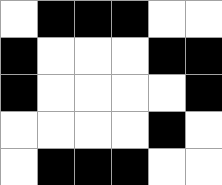[["white", "black", "black", "black", "white", "white"], ["black", "white", "white", "white", "black", "black"], ["black", "white", "white", "white", "white", "black"], ["white", "white", "white", "white", "black", "white"], ["white", "black", "black", "black", "white", "white"]]